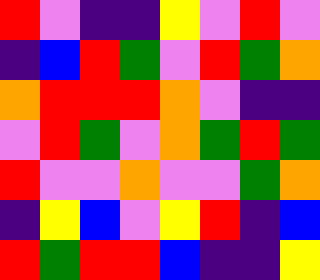[["red", "violet", "indigo", "indigo", "yellow", "violet", "red", "violet"], ["indigo", "blue", "red", "green", "violet", "red", "green", "orange"], ["orange", "red", "red", "red", "orange", "violet", "indigo", "indigo"], ["violet", "red", "green", "violet", "orange", "green", "red", "green"], ["red", "violet", "violet", "orange", "violet", "violet", "green", "orange"], ["indigo", "yellow", "blue", "violet", "yellow", "red", "indigo", "blue"], ["red", "green", "red", "red", "blue", "indigo", "indigo", "yellow"]]